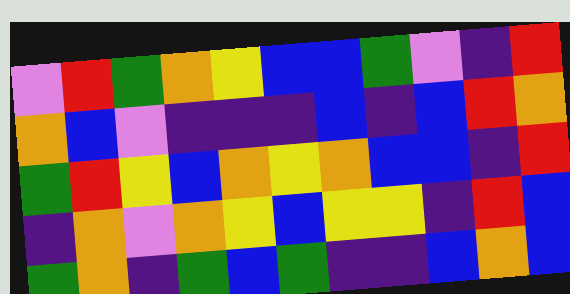[["violet", "red", "green", "orange", "yellow", "blue", "blue", "green", "violet", "indigo", "red"], ["orange", "blue", "violet", "indigo", "indigo", "indigo", "blue", "indigo", "blue", "red", "orange"], ["green", "red", "yellow", "blue", "orange", "yellow", "orange", "blue", "blue", "indigo", "red"], ["indigo", "orange", "violet", "orange", "yellow", "blue", "yellow", "yellow", "indigo", "red", "blue"], ["green", "orange", "indigo", "green", "blue", "green", "indigo", "indigo", "blue", "orange", "blue"]]